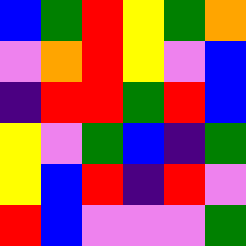[["blue", "green", "red", "yellow", "green", "orange"], ["violet", "orange", "red", "yellow", "violet", "blue"], ["indigo", "red", "red", "green", "red", "blue"], ["yellow", "violet", "green", "blue", "indigo", "green"], ["yellow", "blue", "red", "indigo", "red", "violet"], ["red", "blue", "violet", "violet", "violet", "green"]]